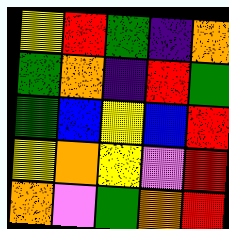[["yellow", "red", "green", "indigo", "orange"], ["green", "orange", "indigo", "red", "green"], ["green", "blue", "yellow", "blue", "red"], ["yellow", "orange", "yellow", "violet", "red"], ["orange", "violet", "green", "orange", "red"]]